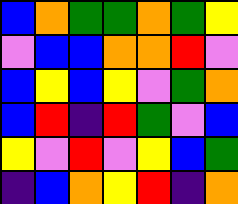[["blue", "orange", "green", "green", "orange", "green", "yellow"], ["violet", "blue", "blue", "orange", "orange", "red", "violet"], ["blue", "yellow", "blue", "yellow", "violet", "green", "orange"], ["blue", "red", "indigo", "red", "green", "violet", "blue"], ["yellow", "violet", "red", "violet", "yellow", "blue", "green"], ["indigo", "blue", "orange", "yellow", "red", "indigo", "orange"]]